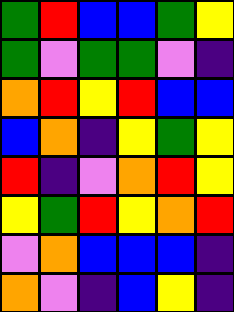[["green", "red", "blue", "blue", "green", "yellow"], ["green", "violet", "green", "green", "violet", "indigo"], ["orange", "red", "yellow", "red", "blue", "blue"], ["blue", "orange", "indigo", "yellow", "green", "yellow"], ["red", "indigo", "violet", "orange", "red", "yellow"], ["yellow", "green", "red", "yellow", "orange", "red"], ["violet", "orange", "blue", "blue", "blue", "indigo"], ["orange", "violet", "indigo", "blue", "yellow", "indigo"]]